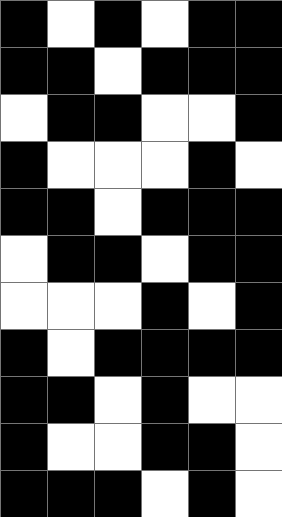[["black", "white", "black", "white", "black", "black"], ["black", "black", "white", "black", "black", "black"], ["white", "black", "black", "white", "white", "black"], ["black", "white", "white", "white", "black", "white"], ["black", "black", "white", "black", "black", "black"], ["white", "black", "black", "white", "black", "black"], ["white", "white", "white", "black", "white", "black"], ["black", "white", "black", "black", "black", "black"], ["black", "black", "white", "black", "white", "white"], ["black", "white", "white", "black", "black", "white"], ["black", "black", "black", "white", "black", "white"]]